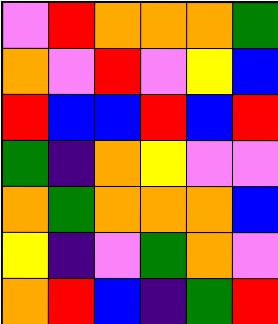[["violet", "red", "orange", "orange", "orange", "green"], ["orange", "violet", "red", "violet", "yellow", "blue"], ["red", "blue", "blue", "red", "blue", "red"], ["green", "indigo", "orange", "yellow", "violet", "violet"], ["orange", "green", "orange", "orange", "orange", "blue"], ["yellow", "indigo", "violet", "green", "orange", "violet"], ["orange", "red", "blue", "indigo", "green", "red"]]